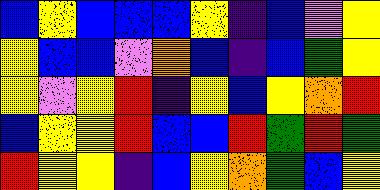[["blue", "yellow", "blue", "blue", "blue", "yellow", "indigo", "blue", "violet", "yellow"], ["yellow", "blue", "blue", "violet", "orange", "blue", "indigo", "blue", "green", "yellow"], ["yellow", "violet", "yellow", "red", "indigo", "yellow", "blue", "yellow", "orange", "red"], ["blue", "yellow", "yellow", "red", "blue", "blue", "red", "green", "red", "green"], ["red", "yellow", "yellow", "indigo", "blue", "yellow", "orange", "green", "blue", "yellow"]]